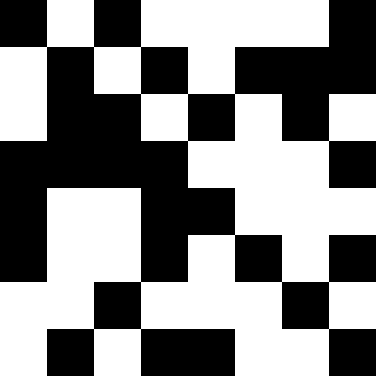[["black", "white", "black", "white", "white", "white", "white", "black"], ["white", "black", "white", "black", "white", "black", "black", "black"], ["white", "black", "black", "white", "black", "white", "black", "white"], ["black", "black", "black", "black", "white", "white", "white", "black"], ["black", "white", "white", "black", "black", "white", "white", "white"], ["black", "white", "white", "black", "white", "black", "white", "black"], ["white", "white", "black", "white", "white", "white", "black", "white"], ["white", "black", "white", "black", "black", "white", "white", "black"]]